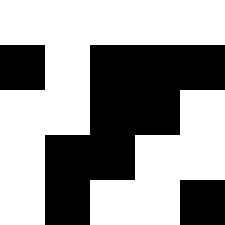[["white", "white", "white", "white", "white"], ["black", "white", "black", "black", "black"], ["white", "white", "black", "black", "white"], ["white", "black", "black", "white", "white"], ["white", "black", "white", "white", "black"]]